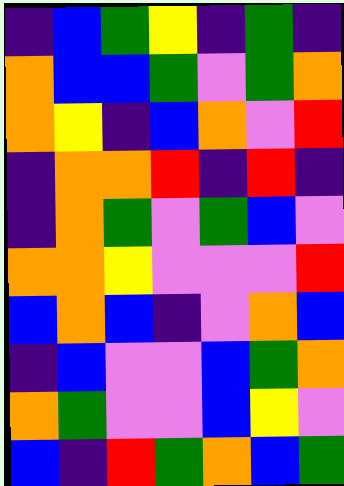[["indigo", "blue", "green", "yellow", "indigo", "green", "indigo"], ["orange", "blue", "blue", "green", "violet", "green", "orange"], ["orange", "yellow", "indigo", "blue", "orange", "violet", "red"], ["indigo", "orange", "orange", "red", "indigo", "red", "indigo"], ["indigo", "orange", "green", "violet", "green", "blue", "violet"], ["orange", "orange", "yellow", "violet", "violet", "violet", "red"], ["blue", "orange", "blue", "indigo", "violet", "orange", "blue"], ["indigo", "blue", "violet", "violet", "blue", "green", "orange"], ["orange", "green", "violet", "violet", "blue", "yellow", "violet"], ["blue", "indigo", "red", "green", "orange", "blue", "green"]]